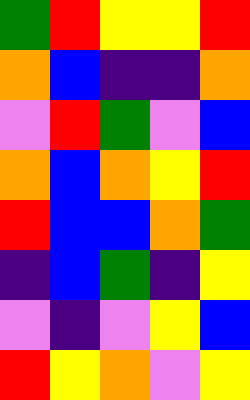[["green", "red", "yellow", "yellow", "red"], ["orange", "blue", "indigo", "indigo", "orange"], ["violet", "red", "green", "violet", "blue"], ["orange", "blue", "orange", "yellow", "red"], ["red", "blue", "blue", "orange", "green"], ["indigo", "blue", "green", "indigo", "yellow"], ["violet", "indigo", "violet", "yellow", "blue"], ["red", "yellow", "orange", "violet", "yellow"]]